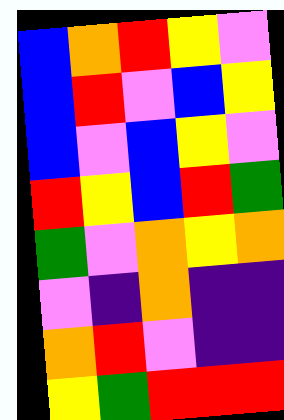[["blue", "orange", "red", "yellow", "violet"], ["blue", "red", "violet", "blue", "yellow"], ["blue", "violet", "blue", "yellow", "violet"], ["red", "yellow", "blue", "red", "green"], ["green", "violet", "orange", "yellow", "orange"], ["violet", "indigo", "orange", "indigo", "indigo"], ["orange", "red", "violet", "indigo", "indigo"], ["yellow", "green", "red", "red", "red"]]